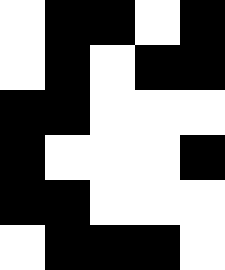[["white", "black", "black", "white", "black"], ["white", "black", "white", "black", "black"], ["black", "black", "white", "white", "white"], ["black", "white", "white", "white", "black"], ["black", "black", "white", "white", "white"], ["white", "black", "black", "black", "white"]]